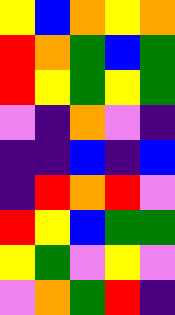[["yellow", "blue", "orange", "yellow", "orange"], ["red", "orange", "green", "blue", "green"], ["red", "yellow", "green", "yellow", "green"], ["violet", "indigo", "orange", "violet", "indigo"], ["indigo", "indigo", "blue", "indigo", "blue"], ["indigo", "red", "orange", "red", "violet"], ["red", "yellow", "blue", "green", "green"], ["yellow", "green", "violet", "yellow", "violet"], ["violet", "orange", "green", "red", "indigo"]]